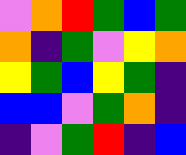[["violet", "orange", "red", "green", "blue", "green"], ["orange", "indigo", "green", "violet", "yellow", "orange"], ["yellow", "green", "blue", "yellow", "green", "indigo"], ["blue", "blue", "violet", "green", "orange", "indigo"], ["indigo", "violet", "green", "red", "indigo", "blue"]]